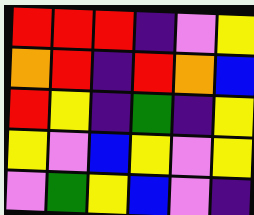[["red", "red", "red", "indigo", "violet", "yellow"], ["orange", "red", "indigo", "red", "orange", "blue"], ["red", "yellow", "indigo", "green", "indigo", "yellow"], ["yellow", "violet", "blue", "yellow", "violet", "yellow"], ["violet", "green", "yellow", "blue", "violet", "indigo"]]